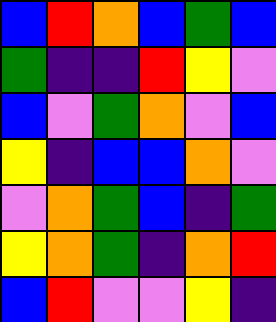[["blue", "red", "orange", "blue", "green", "blue"], ["green", "indigo", "indigo", "red", "yellow", "violet"], ["blue", "violet", "green", "orange", "violet", "blue"], ["yellow", "indigo", "blue", "blue", "orange", "violet"], ["violet", "orange", "green", "blue", "indigo", "green"], ["yellow", "orange", "green", "indigo", "orange", "red"], ["blue", "red", "violet", "violet", "yellow", "indigo"]]